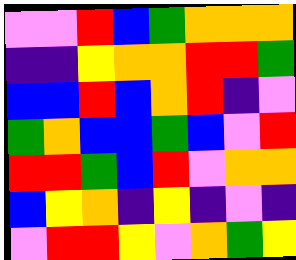[["violet", "violet", "red", "blue", "green", "orange", "orange", "orange"], ["indigo", "indigo", "yellow", "orange", "orange", "red", "red", "green"], ["blue", "blue", "red", "blue", "orange", "red", "indigo", "violet"], ["green", "orange", "blue", "blue", "green", "blue", "violet", "red"], ["red", "red", "green", "blue", "red", "violet", "orange", "orange"], ["blue", "yellow", "orange", "indigo", "yellow", "indigo", "violet", "indigo"], ["violet", "red", "red", "yellow", "violet", "orange", "green", "yellow"]]